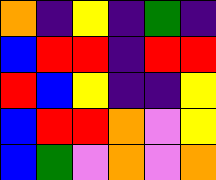[["orange", "indigo", "yellow", "indigo", "green", "indigo"], ["blue", "red", "red", "indigo", "red", "red"], ["red", "blue", "yellow", "indigo", "indigo", "yellow"], ["blue", "red", "red", "orange", "violet", "yellow"], ["blue", "green", "violet", "orange", "violet", "orange"]]